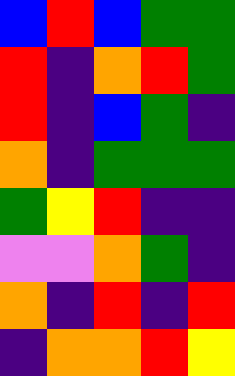[["blue", "red", "blue", "green", "green"], ["red", "indigo", "orange", "red", "green"], ["red", "indigo", "blue", "green", "indigo"], ["orange", "indigo", "green", "green", "green"], ["green", "yellow", "red", "indigo", "indigo"], ["violet", "violet", "orange", "green", "indigo"], ["orange", "indigo", "red", "indigo", "red"], ["indigo", "orange", "orange", "red", "yellow"]]